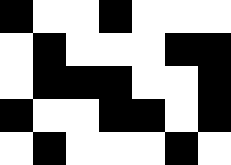[["black", "white", "white", "black", "white", "white", "white"], ["white", "black", "white", "white", "white", "black", "black"], ["white", "black", "black", "black", "white", "white", "black"], ["black", "white", "white", "black", "black", "white", "black"], ["white", "black", "white", "white", "white", "black", "white"]]